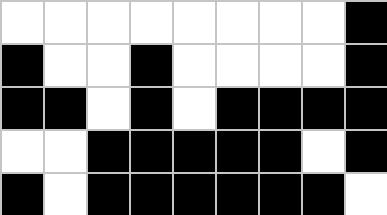[["white", "white", "white", "white", "white", "white", "white", "white", "black"], ["black", "white", "white", "black", "white", "white", "white", "white", "black"], ["black", "black", "white", "black", "white", "black", "black", "black", "black"], ["white", "white", "black", "black", "black", "black", "black", "white", "black"], ["black", "white", "black", "black", "black", "black", "black", "black", "white"]]